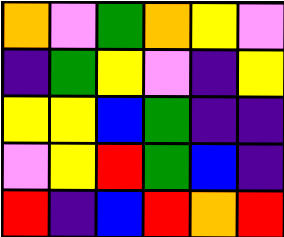[["orange", "violet", "green", "orange", "yellow", "violet"], ["indigo", "green", "yellow", "violet", "indigo", "yellow"], ["yellow", "yellow", "blue", "green", "indigo", "indigo"], ["violet", "yellow", "red", "green", "blue", "indigo"], ["red", "indigo", "blue", "red", "orange", "red"]]